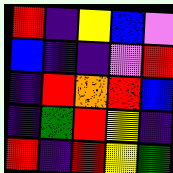[["red", "indigo", "yellow", "blue", "violet"], ["blue", "indigo", "indigo", "violet", "red"], ["indigo", "red", "orange", "red", "blue"], ["indigo", "green", "red", "yellow", "indigo"], ["red", "indigo", "red", "yellow", "green"]]